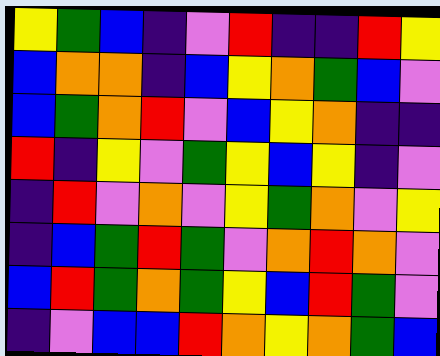[["yellow", "green", "blue", "indigo", "violet", "red", "indigo", "indigo", "red", "yellow"], ["blue", "orange", "orange", "indigo", "blue", "yellow", "orange", "green", "blue", "violet"], ["blue", "green", "orange", "red", "violet", "blue", "yellow", "orange", "indigo", "indigo"], ["red", "indigo", "yellow", "violet", "green", "yellow", "blue", "yellow", "indigo", "violet"], ["indigo", "red", "violet", "orange", "violet", "yellow", "green", "orange", "violet", "yellow"], ["indigo", "blue", "green", "red", "green", "violet", "orange", "red", "orange", "violet"], ["blue", "red", "green", "orange", "green", "yellow", "blue", "red", "green", "violet"], ["indigo", "violet", "blue", "blue", "red", "orange", "yellow", "orange", "green", "blue"]]